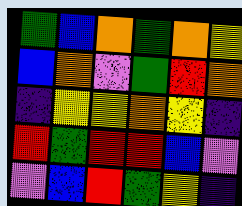[["green", "blue", "orange", "green", "orange", "yellow"], ["blue", "orange", "violet", "green", "red", "orange"], ["indigo", "yellow", "yellow", "orange", "yellow", "indigo"], ["red", "green", "red", "red", "blue", "violet"], ["violet", "blue", "red", "green", "yellow", "indigo"]]